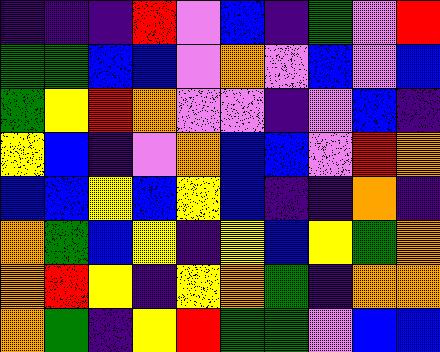[["indigo", "indigo", "indigo", "red", "violet", "blue", "indigo", "green", "violet", "red"], ["green", "green", "blue", "blue", "violet", "orange", "violet", "blue", "violet", "blue"], ["green", "yellow", "red", "orange", "violet", "violet", "indigo", "violet", "blue", "indigo"], ["yellow", "blue", "indigo", "violet", "orange", "blue", "blue", "violet", "red", "orange"], ["blue", "blue", "yellow", "blue", "yellow", "blue", "indigo", "indigo", "orange", "indigo"], ["orange", "green", "blue", "yellow", "indigo", "yellow", "blue", "yellow", "green", "orange"], ["orange", "red", "yellow", "indigo", "yellow", "orange", "green", "indigo", "orange", "orange"], ["orange", "green", "indigo", "yellow", "red", "green", "green", "violet", "blue", "blue"]]